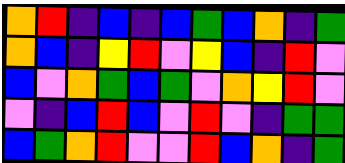[["orange", "red", "indigo", "blue", "indigo", "blue", "green", "blue", "orange", "indigo", "green"], ["orange", "blue", "indigo", "yellow", "red", "violet", "yellow", "blue", "indigo", "red", "violet"], ["blue", "violet", "orange", "green", "blue", "green", "violet", "orange", "yellow", "red", "violet"], ["violet", "indigo", "blue", "red", "blue", "violet", "red", "violet", "indigo", "green", "green"], ["blue", "green", "orange", "red", "violet", "violet", "red", "blue", "orange", "indigo", "green"]]